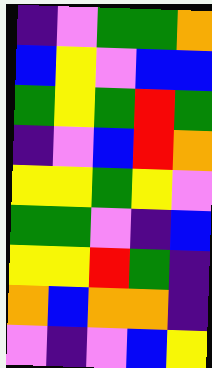[["indigo", "violet", "green", "green", "orange"], ["blue", "yellow", "violet", "blue", "blue"], ["green", "yellow", "green", "red", "green"], ["indigo", "violet", "blue", "red", "orange"], ["yellow", "yellow", "green", "yellow", "violet"], ["green", "green", "violet", "indigo", "blue"], ["yellow", "yellow", "red", "green", "indigo"], ["orange", "blue", "orange", "orange", "indigo"], ["violet", "indigo", "violet", "blue", "yellow"]]